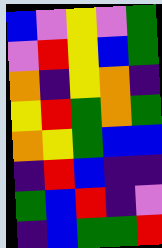[["blue", "violet", "yellow", "violet", "green"], ["violet", "red", "yellow", "blue", "green"], ["orange", "indigo", "yellow", "orange", "indigo"], ["yellow", "red", "green", "orange", "green"], ["orange", "yellow", "green", "blue", "blue"], ["indigo", "red", "blue", "indigo", "indigo"], ["green", "blue", "red", "indigo", "violet"], ["indigo", "blue", "green", "green", "red"]]